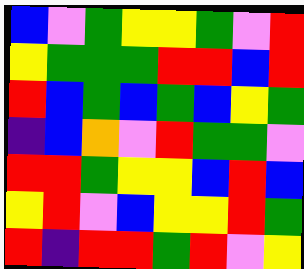[["blue", "violet", "green", "yellow", "yellow", "green", "violet", "red"], ["yellow", "green", "green", "green", "red", "red", "blue", "red"], ["red", "blue", "green", "blue", "green", "blue", "yellow", "green"], ["indigo", "blue", "orange", "violet", "red", "green", "green", "violet"], ["red", "red", "green", "yellow", "yellow", "blue", "red", "blue"], ["yellow", "red", "violet", "blue", "yellow", "yellow", "red", "green"], ["red", "indigo", "red", "red", "green", "red", "violet", "yellow"]]